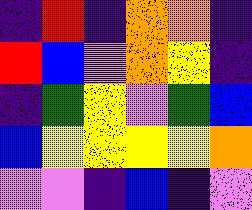[["indigo", "red", "indigo", "orange", "orange", "indigo"], ["red", "blue", "violet", "orange", "yellow", "indigo"], ["indigo", "green", "yellow", "violet", "green", "blue"], ["blue", "yellow", "yellow", "yellow", "yellow", "orange"], ["violet", "violet", "indigo", "blue", "indigo", "violet"]]